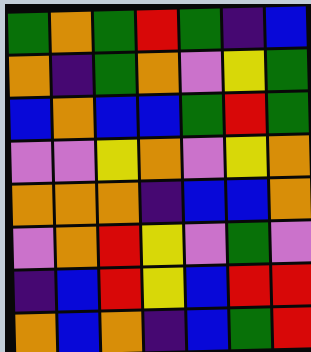[["green", "orange", "green", "red", "green", "indigo", "blue"], ["orange", "indigo", "green", "orange", "violet", "yellow", "green"], ["blue", "orange", "blue", "blue", "green", "red", "green"], ["violet", "violet", "yellow", "orange", "violet", "yellow", "orange"], ["orange", "orange", "orange", "indigo", "blue", "blue", "orange"], ["violet", "orange", "red", "yellow", "violet", "green", "violet"], ["indigo", "blue", "red", "yellow", "blue", "red", "red"], ["orange", "blue", "orange", "indigo", "blue", "green", "red"]]